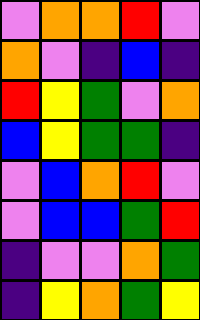[["violet", "orange", "orange", "red", "violet"], ["orange", "violet", "indigo", "blue", "indigo"], ["red", "yellow", "green", "violet", "orange"], ["blue", "yellow", "green", "green", "indigo"], ["violet", "blue", "orange", "red", "violet"], ["violet", "blue", "blue", "green", "red"], ["indigo", "violet", "violet", "orange", "green"], ["indigo", "yellow", "orange", "green", "yellow"]]